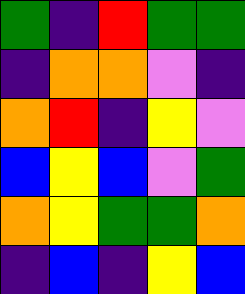[["green", "indigo", "red", "green", "green"], ["indigo", "orange", "orange", "violet", "indigo"], ["orange", "red", "indigo", "yellow", "violet"], ["blue", "yellow", "blue", "violet", "green"], ["orange", "yellow", "green", "green", "orange"], ["indigo", "blue", "indigo", "yellow", "blue"]]